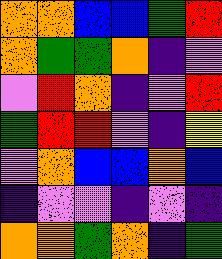[["orange", "orange", "blue", "blue", "green", "red"], ["orange", "green", "green", "orange", "indigo", "violet"], ["violet", "red", "orange", "indigo", "violet", "red"], ["green", "red", "red", "violet", "indigo", "yellow"], ["violet", "orange", "blue", "blue", "orange", "blue"], ["indigo", "violet", "violet", "indigo", "violet", "indigo"], ["orange", "orange", "green", "orange", "indigo", "green"]]